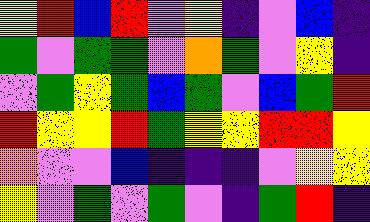[["yellow", "red", "blue", "red", "violet", "yellow", "indigo", "violet", "blue", "indigo"], ["green", "violet", "green", "green", "violet", "orange", "green", "violet", "yellow", "indigo"], ["violet", "green", "yellow", "green", "blue", "green", "violet", "blue", "green", "red"], ["red", "yellow", "yellow", "red", "green", "yellow", "yellow", "red", "red", "yellow"], ["orange", "violet", "violet", "blue", "indigo", "indigo", "indigo", "violet", "yellow", "yellow"], ["yellow", "violet", "green", "violet", "green", "violet", "indigo", "green", "red", "indigo"]]